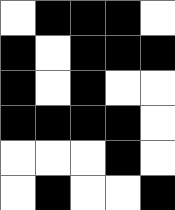[["white", "black", "black", "black", "white"], ["black", "white", "black", "black", "black"], ["black", "white", "black", "white", "white"], ["black", "black", "black", "black", "white"], ["white", "white", "white", "black", "white"], ["white", "black", "white", "white", "black"]]